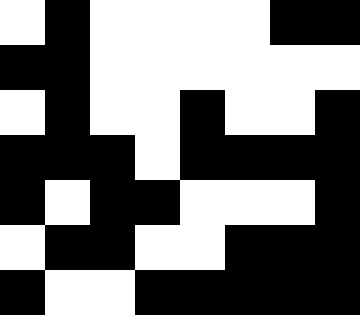[["white", "black", "white", "white", "white", "white", "black", "black"], ["black", "black", "white", "white", "white", "white", "white", "white"], ["white", "black", "white", "white", "black", "white", "white", "black"], ["black", "black", "black", "white", "black", "black", "black", "black"], ["black", "white", "black", "black", "white", "white", "white", "black"], ["white", "black", "black", "white", "white", "black", "black", "black"], ["black", "white", "white", "black", "black", "black", "black", "black"]]